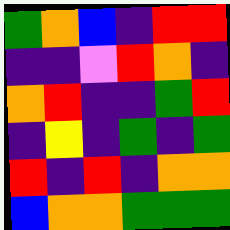[["green", "orange", "blue", "indigo", "red", "red"], ["indigo", "indigo", "violet", "red", "orange", "indigo"], ["orange", "red", "indigo", "indigo", "green", "red"], ["indigo", "yellow", "indigo", "green", "indigo", "green"], ["red", "indigo", "red", "indigo", "orange", "orange"], ["blue", "orange", "orange", "green", "green", "green"]]